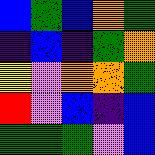[["blue", "green", "blue", "orange", "green"], ["indigo", "blue", "indigo", "green", "orange"], ["yellow", "violet", "orange", "orange", "green"], ["red", "violet", "blue", "indigo", "blue"], ["green", "green", "green", "violet", "blue"]]